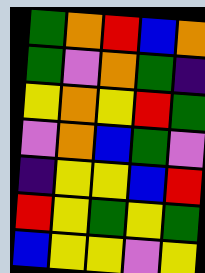[["green", "orange", "red", "blue", "orange"], ["green", "violet", "orange", "green", "indigo"], ["yellow", "orange", "yellow", "red", "green"], ["violet", "orange", "blue", "green", "violet"], ["indigo", "yellow", "yellow", "blue", "red"], ["red", "yellow", "green", "yellow", "green"], ["blue", "yellow", "yellow", "violet", "yellow"]]